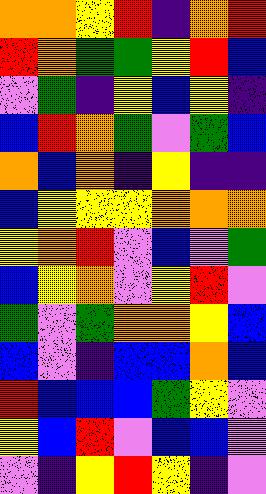[["orange", "orange", "yellow", "red", "indigo", "orange", "red"], ["red", "orange", "green", "green", "yellow", "red", "blue"], ["violet", "green", "indigo", "yellow", "blue", "yellow", "indigo"], ["blue", "red", "orange", "green", "violet", "green", "blue"], ["orange", "blue", "orange", "indigo", "yellow", "indigo", "indigo"], ["blue", "yellow", "yellow", "yellow", "orange", "orange", "orange"], ["yellow", "orange", "red", "violet", "blue", "violet", "green"], ["blue", "yellow", "orange", "violet", "yellow", "red", "violet"], ["green", "violet", "green", "orange", "orange", "yellow", "blue"], ["blue", "violet", "indigo", "blue", "blue", "orange", "blue"], ["red", "blue", "blue", "blue", "green", "yellow", "violet"], ["yellow", "blue", "red", "violet", "blue", "blue", "violet"], ["violet", "indigo", "yellow", "red", "yellow", "indigo", "violet"]]